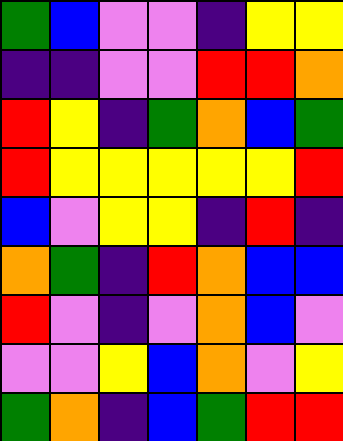[["green", "blue", "violet", "violet", "indigo", "yellow", "yellow"], ["indigo", "indigo", "violet", "violet", "red", "red", "orange"], ["red", "yellow", "indigo", "green", "orange", "blue", "green"], ["red", "yellow", "yellow", "yellow", "yellow", "yellow", "red"], ["blue", "violet", "yellow", "yellow", "indigo", "red", "indigo"], ["orange", "green", "indigo", "red", "orange", "blue", "blue"], ["red", "violet", "indigo", "violet", "orange", "blue", "violet"], ["violet", "violet", "yellow", "blue", "orange", "violet", "yellow"], ["green", "orange", "indigo", "blue", "green", "red", "red"]]